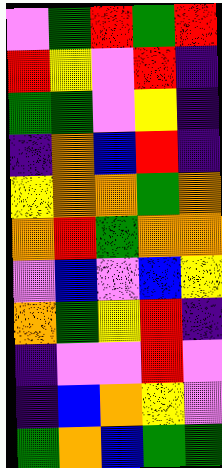[["violet", "green", "red", "green", "red"], ["red", "yellow", "violet", "red", "indigo"], ["green", "green", "violet", "yellow", "indigo"], ["indigo", "orange", "blue", "red", "indigo"], ["yellow", "orange", "orange", "green", "orange"], ["orange", "red", "green", "orange", "orange"], ["violet", "blue", "violet", "blue", "yellow"], ["orange", "green", "yellow", "red", "indigo"], ["indigo", "violet", "violet", "red", "violet"], ["indigo", "blue", "orange", "yellow", "violet"], ["green", "orange", "blue", "green", "green"]]